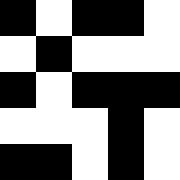[["black", "white", "black", "black", "white"], ["white", "black", "white", "white", "white"], ["black", "white", "black", "black", "black"], ["white", "white", "white", "black", "white"], ["black", "black", "white", "black", "white"]]